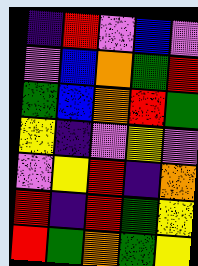[["indigo", "red", "violet", "blue", "violet"], ["violet", "blue", "orange", "green", "red"], ["green", "blue", "orange", "red", "green"], ["yellow", "indigo", "violet", "yellow", "violet"], ["violet", "yellow", "red", "indigo", "orange"], ["red", "indigo", "red", "green", "yellow"], ["red", "green", "orange", "green", "yellow"]]